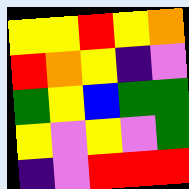[["yellow", "yellow", "red", "yellow", "orange"], ["red", "orange", "yellow", "indigo", "violet"], ["green", "yellow", "blue", "green", "green"], ["yellow", "violet", "yellow", "violet", "green"], ["indigo", "violet", "red", "red", "red"]]